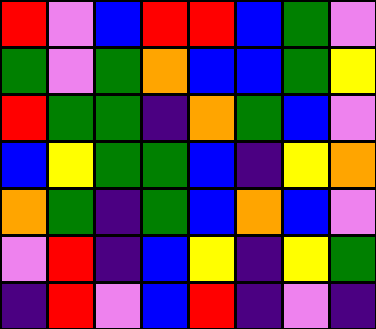[["red", "violet", "blue", "red", "red", "blue", "green", "violet"], ["green", "violet", "green", "orange", "blue", "blue", "green", "yellow"], ["red", "green", "green", "indigo", "orange", "green", "blue", "violet"], ["blue", "yellow", "green", "green", "blue", "indigo", "yellow", "orange"], ["orange", "green", "indigo", "green", "blue", "orange", "blue", "violet"], ["violet", "red", "indigo", "blue", "yellow", "indigo", "yellow", "green"], ["indigo", "red", "violet", "blue", "red", "indigo", "violet", "indigo"]]